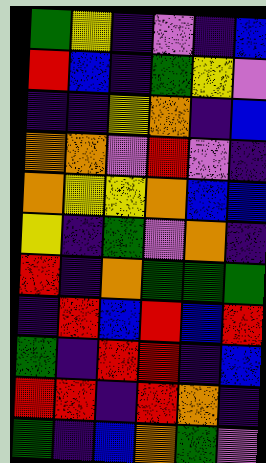[["green", "yellow", "indigo", "violet", "indigo", "blue"], ["red", "blue", "indigo", "green", "yellow", "violet"], ["indigo", "indigo", "yellow", "orange", "indigo", "blue"], ["orange", "orange", "violet", "red", "violet", "indigo"], ["orange", "yellow", "yellow", "orange", "blue", "blue"], ["yellow", "indigo", "green", "violet", "orange", "indigo"], ["red", "indigo", "orange", "green", "green", "green"], ["indigo", "red", "blue", "red", "blue", "red"], ["green", "indigo", "red", "red", "indigo", "blue"], ["red", "red", "indigo", "red", "orange", "indigo"], ["green", "indigo", "blue", "orange", "green", "violet"]]